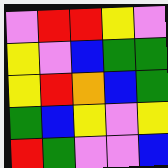[["violet", "red", "red", "yellow", "violet"], ["yellow", "violet", "blue", "green", "green"], ["yellow", "red", "orange", "blue", "green"], ["green", "blue", "yellow", "violet", "yellow"], ["red", "green", "violet", "violet", "blue"]]